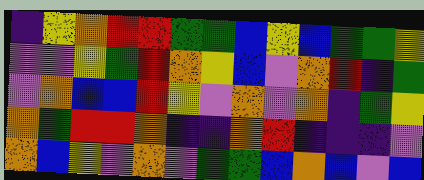[["indigo", "yellow", "orange", "red", "red", "green", "green", "blue", "yellow", "blue", "green", "green", "yellow"], ["violet", "violet", "yellow", "green", "red", "orange", "yellow", "blue", "violet", "orange", "red", "indigo", "green"], ["violet", "orange", "blue", "blue", "red", "yellow", "violet", "orange", "violet", "orange", "indigo", "green", "yellow"], ["orange", "green", "red", "red", "orange", "indigo", "indigo", "orange", "red", "indigo", "indigo", "indigo", "violet"], ["orange", "blue", "yellow", "violet", "orange", "violet", "green", "green", "blue", "orange", "blue", "violet", "blue"]]